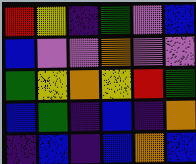[["red", "yellow", "indigo", "green", "violet", "blue"], ["blue", "violet", "violet", "orange", "violet", "violet"], ["green", "yellow", "orange", "yellow", "red", "green"], ["blue", "green", "indigo", "blue", "indigo", "orange"], ["indigo", "blue", "indigo", "blue", "orange", "blue"]]